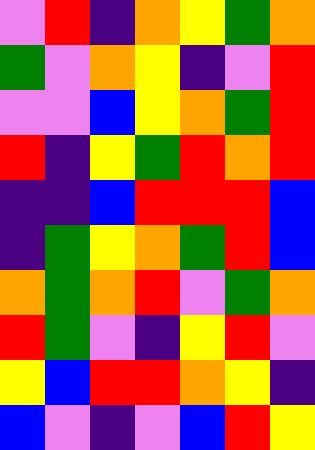[["violet", "red", "indigo", "orange", "yellow", "green", "orange"], ["green", "violet", "orange", "yellow", "indigo", "violet", "red"], ["violet", "violet", "blue", "yellow", "orange", "green", "red"], ["red", "indigo", "yellow", "green", "red", "orange", "red"], ["indigo", "indigo", "blue", "red", "red", "red", "blue"], ["indigo", "green", "yellow", "orange", "green", "red", "blue"], ["orange", "green", "orange", "red", "violet", "green", "orange"], ["red", "green", "violet", "indigo", "yellow", "red", "violet"], ["yellow", "blue", "red", "red", "orange", "yellow", "indigo"], ["blue", "violet", "indigo", "violet", "blue", "red", "yellow"]]